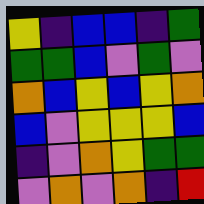[["yellow", "indigo", "blue", "blue", "indigo", "green"], ["green", "green", "blue", "violet", "green", "violet"], ["orange", "blue", "yellow", "blue", "yellow", "orange"], ["blue", "violet", "yellow", "yellow", "yellow", "blue"], ["indigo", "violet", "orange", "yellow", "green", "green"], ["violet", "orange", "violet", "orange", "indigo", "red"]]